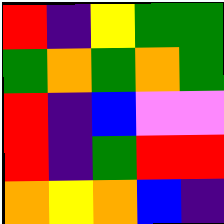[["red", "indigo", "yellow", "green", "green"], ["green", "orange", "green", "orange", "green"], ["red", "indigo", "blue", "violet", "violet"], ["red", "indigo", "green", "red", "red"], ["orange", "yellow", "orange", "blue", "indigo"]]